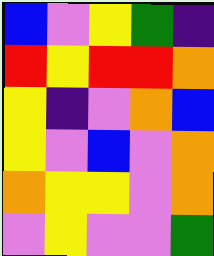[["blue", "violet", "yellow", "green", "indigo"], ["red", "yellow", "red", "red", "orange"], ["yellow", "indigo", "violet", "orange", "blue"], ["yellow", "violet", "blue", "violet", "orange"], ["orange", "yellow", "yellow", "violet", "orange"], ["violet", "yellow", "violet", "violet", "green"]]